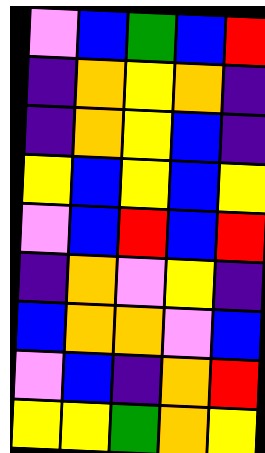[["violet", "blue", "green", "blue", "red"], ["indigo", "orange", "yellow", "orange", "indigo"], ["indigo", "orange", "yellow", "blue", "indigo"], ["yellow", "blue", "yellow", "blue", "yellow"], ["violet", "blue", "red", "blue", "red"], ["indigo", "orange", "violet", "yellow", "indigo"], ["blue", "orange", "orange", "violet", "blue"], ["violet", "blue", "indigo", "orange", "red"], ["yellow", "yellow", "green", "orange", "yellow"]]